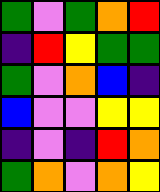[["green", "violet", "green", "orange", "red"], ["indigo", "red", "yellow", "green", "green"], ["green", "violet", "orange", "blue", "indigo"], ["blue", "violet", "violet", "yellow", "yellow"], ["indigo", "violet", "indigo", "red", "orange"], ["green", "orange", "violet", "orange", "yellow"]]